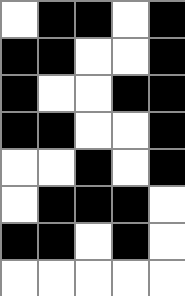[["white", "black", "black", "white", "black"], ["black", "black", "white", "white", "black"], ["black", "white", "white", "black", "black"], ["black", "black", "white", "white", "black"], ["white", "white", "black", "white", "black"], ["white", "black", "black", "black", "white"], ["black", "black", "white", "black", "white"], ["white", "white", "white", "white", "white"]]